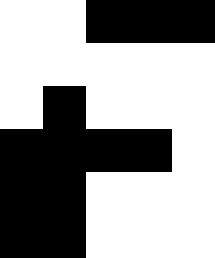[["white", "white", "black", "black", "black"], ["white", "white", "white", "white", "white"], ["white", "black", "white", "white", "white"], ["black", "black", "black", "black", "white"], ["black", "black", "white", "white", "white"], ["black", "black", "white", "white", "white"]]